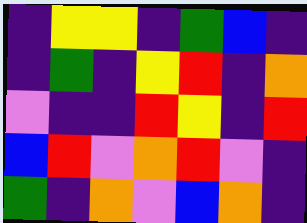[["indigo", "yellow", "yellow", "indigo", "green", "blue", "indigo"], ["indigo", "green", "indigo", "yellow", "red", "indigo", "orange"], ["violet", "indigo", "indigo", "red", "yellow", "indigo", "red"], ["blue", "red", "violet", "orange", "red", "violet", "indigo"], ["green", "indigo", "orange", "violet", "blue", "orange", "indigo"]]